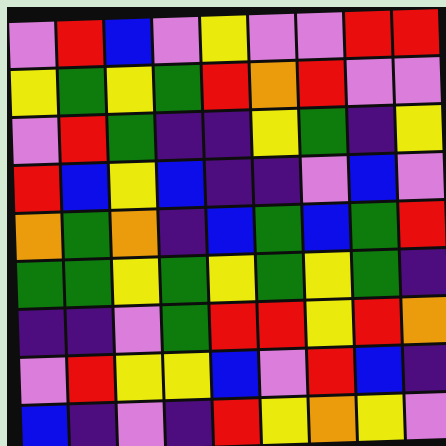[["violet", "red", "blue", "violet", "yellow", "violet", "violet", "red", "red"], ["yellow", "green", "yellow", "green", "red", "orange", "red", "violet", "violet"], ["violet", "red", "green", "indigo", "indigo", "yellow", "green", "indigo", "yellow"], ["red", "blue", "yellow", "blue", "indigo", "indigo", "violet", "blue", "violet"], ["orange", "green", "orange", "indigo", "blue", "green", "blue", "green", "red"], ["green", "green", "yellow", "green", "yellow", "green", "yellow", "green", "indigo"], ["indigo", "indigo", "violet", "green", "red", "red", "yellow", "red", "orange"], ["violet", "red", "yellow", "yellow", "blue", "violet", "red", "blue", "indigo"], ["blue", "indigo", "violet", "indigo", "red", "yellow", "orange", "yellow", "violet"]]